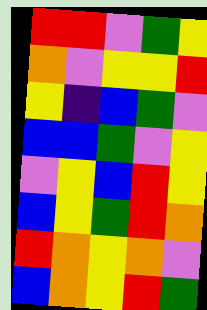[["red", "red", "violet", "green", "yellow"], ["orange", "violet", "yellow", "yellow", "red"], ["yellow", "indigo", "blue", "green", "violet"], ["blue", "blue", "green", "violet", "yellow"], ["violet", "yellow", "blue", "red", "yellow"], ["blue", "yellow", "green", "red", "orange"], ["red", "orange", "yellow", "orange", "violet"], ["blue", "orange", "yellow", "red", "green"]]